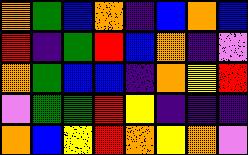[["orange", "green", "blue", "orange", "indigo", "blue", "orange", "blue"], ["red", "indigo", "green", "red", "blue", "orange", "indigo", "violet"], ["orange", "green", "blue", "blue", "indigo", "orange", "yellow", "red"], ["violet", "green", "green", "red", "yellow", "indigo", "indigo", "indigo"], ["orange", "blue", "yellow", "red", "orange", "yellow", "orange", "violet"]]